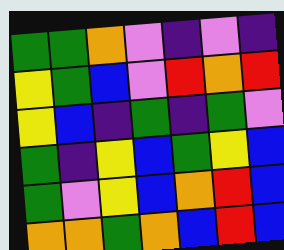[["green", "green", "orange", "violet", "indigo", "violet", "indigo"], ["yellow", "green", "blue", "violet", "red", "orange", "red"], ["yellow", "blue", "indigo", "green", "indigo", "green", "violet"], ["green", "indigo", "yellow", "blue", "green", "yellow", "blue"], ["green", "violet", "yellow", "blue", "orange", "red", "blue"], ["orange", "orange", "green", "orange", "blue", "red", "blue"]]